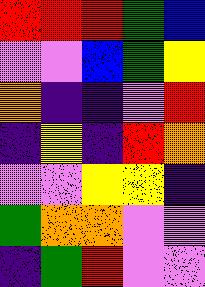[["red", "red", "red", "green", "blue"], ["violet", "violet", "blue", "green", "yellow"], ["orange", "indigo", "indigo", "violet", "red"], ["indigo", "yellow", "indigo", "red", "orange"], ["violet", "violet", "yellow", "yellow", "indigo"], ["green", "orange", "orange", "violet", "violet"], ["indigo", "green", "red", "violet", "violet"]]